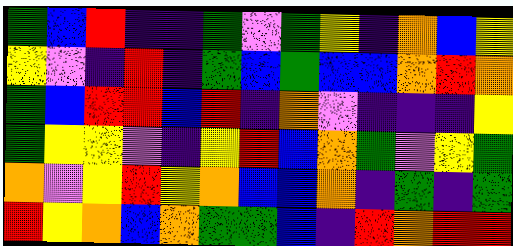[["green", "blue", "red", "indigo", "indigo", "green", "violet", "green", "yellow", "indigo", "orange", "blue", "yellow"], ["yellow", "violet", "indigo", "red", "indigo", "green", "blue", "green", "blue", "blue", "orange", "red", "orange"], ["green", "blue", "red", "red", "blue", "red", "indigo", "orange", "violet", "indigo", "indigo", "indigo", "yellow"], ["green", "yellow", "yellow", "violet", "indigo", "yellow", "red", "blue", "orange", "green", "violet", "yellow", "green"], ["orange", "violet", "yellow", "red", "yellow", "orange", "blue", "blue", "orange", "indigo", "green", "indigo", "green"], ["red", "yellow", "orange", "blue", "orange", "green", "green", "blue", "indigo", "red", "orange", "red", "red"]]